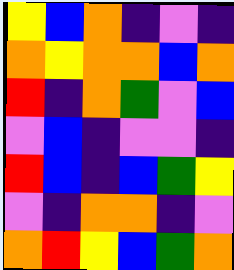[["yellow", "blue", "orange", "indigo", "violet", "indigo"], ["orange", "yellow", "orange", "orange", "blue", "orange"], ["red", "indigo", "orange", "green", "violet", "blue"], ["violet", "blue", "indigo", "violet", "violet", "indigo"], ["red", "blue", "indigo", "blue", "green", "yellow"], ["violet", "indigo", "orange", "orange", "indigo", "violet"], ["orange", "red", "yellow", "blue", "green", "orange"]]